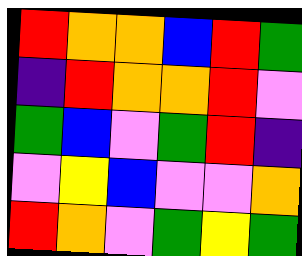[["red", "orange", "orange", "blue", "red", "green"], ["indigo", "red", "orange", "orange", "red", "violet"], ["green", "blue", "violet", "green", "red", "indigo"], ["violet", "yellow", "blue", "violet", "violet", "orange"], ["red", "orange", "violet", "green", "yellow", "green"]]